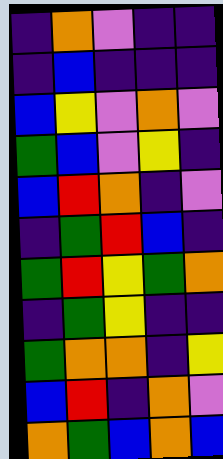[["indigo", "orange", "violet", "indigo", "indigo"], ["indigo", "blue", "indigo", "indigo", "indigo"], ["blue", "yellow", "violet", "orange", "violet"], ["green", "blue", "violet", "yellow", "indigo"], ["blue", "red", "orange", "indigo", "violet"], ["indigo", "green", "red", "blue", "indigo"], ["green", "red", "yellow", "green", "orange"], ["indigo", "green", "yellow", "indigo", "indigo"], ["green", "orange", "orange", "indigo", "yellow"], ["blue", "red", "indigo", "orange", "violet"], ["orange", "green", "blue", "orange", "blue"]]